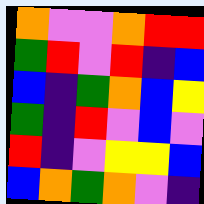[["orange", "violet", "violet", "orange", "red", "red"], ["green", "red", "violet", "red", "indigo", "blue"], ["blue", "indigo", "green", "orange", "blue", "yellow"], ["green", "indigo", "red", "violet", "blue", "violet"], ["red", "indigo", "violet", "yellow", "yellow", "blue"], ["blue", "orange", "green", "orange", "violet", "indigo"]]